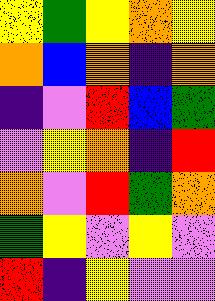[["yellow", "green", "yellow", "orange", "yellow"], ["orange", "blue", "orange", "indigo", "orange"], ["indigo", "violet", "red", "blue", "green"], ["violet", "yellow", "orange", "indigo", "red"], ["orange", "violet", "red", "green", "orange"], ["green", "yellow", "violet", "yellow", "violet"], ["red", "indigo", "yellow", "violet", "violet"]]